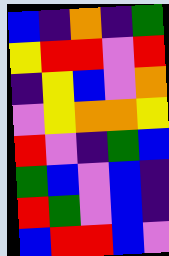[["blue", "indigo", "orange", "indigo", "green"], ["yellow", "red", "red", "violet", "red"], ["indigo", "yellow", "blue", "violet", "orange"], ["violet", "yellow", "orange", "orange", "yellow"], ["red", "violet", "indigo", "green", "blue"], ["green", "blue", "violet", "blue", "indigo"], ["red", "green", "violet", "blue", "indigo"], ["blue", "red", "red", "blue", "violet"]]